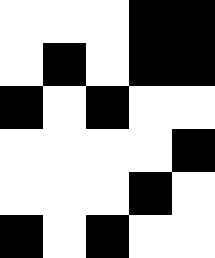[["white", "white", "white", "black", "black"], ["white", "black", "white", "black", "black"], ["black", "white", "black", "white", "white"], ["white", "white", "white", "white", "black"], ["white", "white", "white", "black", "white"], ["black", "white", "black", "white", "white"]]